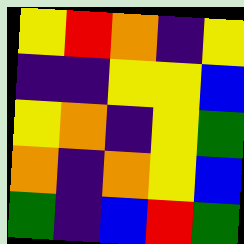[["yellow", "red", "orange", "indigo", "yellow"], ["indigo", "indigo", "yellow", "yellow", "blue"], ["yellow", "orange", "indigo", "yellow", "green"], ["orange", "indigo", "orange", "yellow", "blue"], ["green", "indigo", "blue", "red", "green"]]